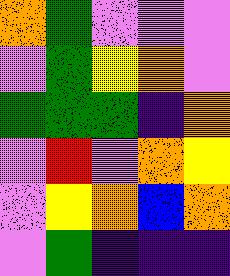[["orange", "green", "violet", "violet", "violet"], ["violet", "green", "yellow", "orange", "violet"], ["green", "green", "green", "indigo", "orange"], ["violet", "red", "violet", "orange", "yellow"], ["violet", "yellow", "orange", "blue", "orange"], ["violet", "green", "indigo", "indigo", "indigo"]]